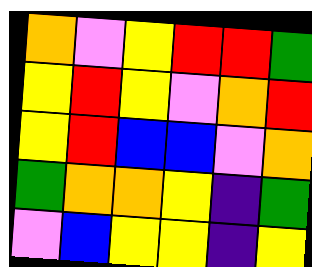[["orange", "violet", "yellow", "red", "red", "green"], ["yellow", "red", "yellow", "violet", "orange", "red"], ["yellow", "red", "blue", "blue", "violet", "orange"], ["green", "orange", "orange", "yellow", "indigo", "green"], ["violet", "blue", "yellow", "yellow", "indigo", "yellow"]]